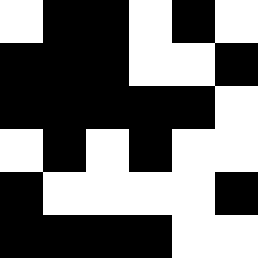[["white", "black", "black", "white", "black", "white"], ["black", "black", "black", "white", "white", "black"], ["black", "black", "black", "black", "black", "white"], ["white", "black", "white", "black", "white", "white"], ["black", "white", "white", "white", "white", "black"], ["black", "black", "black", "black", "white", "white"]]